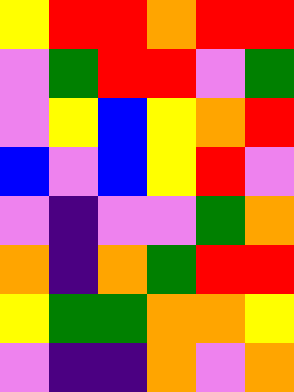[["yellow", "red", "red", "orange", "red", "red"], ["violet", "green", "red", "red", "violet", "green"], ["violet", "yellow", "blue", "yellow", "orange", "red"], ["blue", "violet", "blue", "yellow", "red", "violet"], ["violet", "indigo", "violet", "violet", "green", "orange"], ["orange", "indigo", "orange", "green", "red", "red"], ["yellow", "green", "green", "orange", "orange", "yellow"], ["violet", "indigo", "indigo", "orange", "violet", "orange"]]